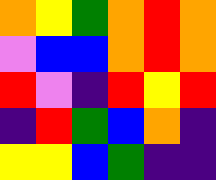[["orange", "yellow", "green", "orange", "red", "orange"], ["violet", "blue", "blue", "orange", "red", "orange"], ["red", "violet", "indigo", "red", "yellow", "red"], ["indigo", "red", "green", "blue", "orange", "indigo"], ["yellow", "yellow", "blue", "green", "indigo", "indigo"]]